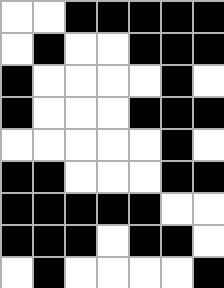[["white", "white", "black", "black", "black", "black", "black"], ["white", "black", "white", "white", "black", "black", "black"], ["black", "white", "white", "white", "white", "black", "white"], ["black", "white", "white", "white", "black", "black", "black"], ["white", "white", "white", "white", "white", "black", "white"], ["black", "black", "white", "white", "white", "black", "black"], ["black", "black", "black", "black", "black", "white", "white"], ["black", "black", "black", "white", "black", "black", "white"], ["white", "black", "white", "white", "white", "white", "black"]]